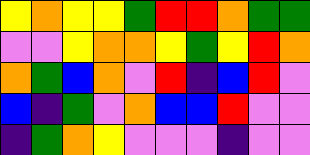[["yellow", "orange", "yellow", "yellow", "green", "red", "red", "orange", "green", "green"], ["violet", "violet", "yellow", "orange", "orange", "yellow", "green", "yellow", "red", "orange"], ["orange", "green", "blue", "orange", "violet", "red", "indigo", "blue", "red", "violet"], ["blue", "indigo", "green", "violet", "orange", "blue", "blue", "red", "violet", "violet"], ["indigo", "green", "orange", "yellow", "violet", "violet", "violet", "indigo", "violet", "violet"]]